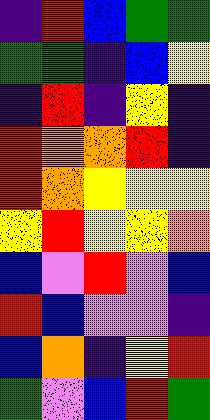[["indigo", "red", "blue", "green", "green"], ["green", "green", "indigo", "blue", "yellow"], ["indigo", "red", "indigo", "yellow", "indigo"], ["red", "orange", "orange", "red", "indigo"], ["red", "orange", "yellow", "yellow", "yellow"], ["yellow", "red", "yellow", "yellow", "orange"], ["blue", "violet", "red", "violet", "blue"], ["red", "blue", "violet", "violet", "indigo"], ["blue", "orange", "indigo", "yellow", "red"], ["green", "violet", "blue", "red", "green"]]